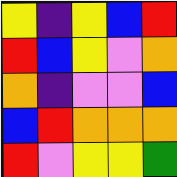[["yellow", "indigo", "yellow", "blue", "red"], ["red", "blue", "yellow", "violet", "orange"], ["orange", "indigo", "violet", "violet", "blue"], ["blue", "red", "orange", "orange", "orange"], ["red", "violet", "yellow", "yellow", "green"]]